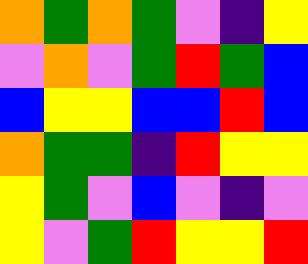[["orange", "green", "orange", "green", "violet", "indigo", "yellow"], ["violet", "orange", "violet", "green", "red", "green", "blue"], ["blue", "yellow", "yellow", "blue", "blue", "red", "blue"], ["orange", "green", "green", "indigo", "red", "yellow", "yellow"], ["yellow", "green", "violet", "blue", "violet", "indigo", "violet"], ["yellow", "violet", "green", "red", "yellow", "yellow", "red"]]